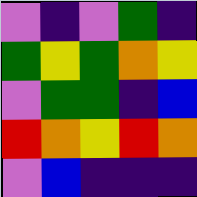[["violet", "indigo", "violet", "green", "indigo"], ["green", "yellow", "green", "orange", "yellow"], ["violet", "green", "green", "indigo", "blue"], ["red", "orange", "yellow", "red", "orange"], ["violet", "blue", "indigo", "indigo", "indigo"]]